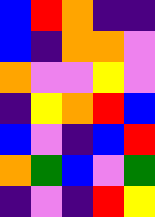[["blue", "red", "orange", "indigo", "indigo"], ["blue", "indigo", "orange", "orange", "violet"], ["orange", "violet", "violet", "yellow", "violet"], ["indigo", "yellow", "orange", "red", "blue"], ["blue", "violet", "indigo", "blue", "red"], ["orange", "green", "blue", "violet", "green"], ["indigo", "violet", "indigo", "red", "yellow"]]